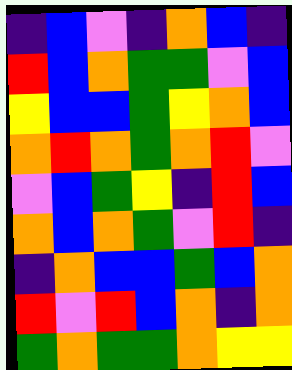[["indigo", "blue", "violet", "indigo", "orange", "blue", "indigo"], ["red", "blue", "orange", "green", "green", "violet", "blue"], ["yellow", "blue", "blue", "green", "yellow", "orange", "blue"], ["orange", "red", "orange", "green", "orange", "red", "violet"], ["violet", "blue", "green", "yellow", "indigo", "red", "blue"], ["orange", "blue", "orange", "green", "violet", "red", "indigo"], ["indigo", "orange", "blue", "blue", "green", "blue", "orange"], ["red", "violet", "red", "blue", "orange", "indigo", "orange"], ["green", "orange", "green", "green", "orange", "yellow", "yellow"]]